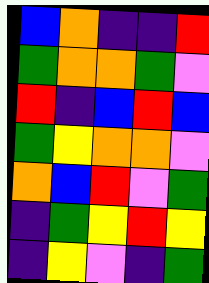[["blue", "orange", "indigo", "indigo", "red"], ["green", "orange", "orange", "green", "violet"], ["red", "indigo", "blue", "red", "blue"], ["green", "yellow", "orange", "orange", "violet"], ["orange", "blue", "red", "violet", "green"], ["indigo", "green", "yellow", "red", "yellow"], ["indigo", "yellow", "violet", "indigo", "green"]]